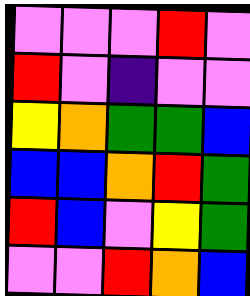[["violet", "violet", "violet", "red", "violet"], ["red", "violet", "indigo", "violet", "violet"], ["yellow", "orange", "green", "green", "blue"], ["blue", "blue", "orange", "red", "green"], ["red", "blue", "violet", "yellow", "green"], ["violet", "violet", "red", "orange", "blue"]]